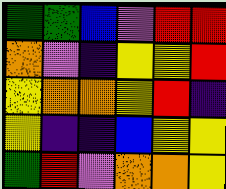[["green", "green", "blue", "violet", "red", "red"], ["orange", "violet", "indigo", "yellow", "yellow", "red"], ["yellow", "orange", "orange", "yellow", "red", "indigo"], ["yellow", "indigo", "indigo", "blue", "yellow", "yellow"], ["green", "red", "violet", "orange", "orange", "yellow"]]